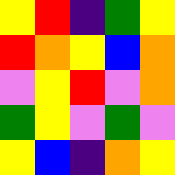[["yellow", "red", "indigo", "green", "yellow"], ["red", "orange", "yellow", "blue", "orange"], ["violet", "yellow", "red", "violet", "orange"], ["green", "yellow", "violet", "green", "violet"], ["yellow", "blue", "indigo", "orange", "yellow"]]